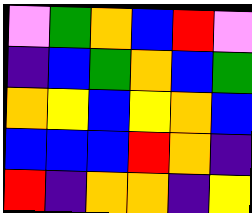[["violet", "green", "orange", "blue", "red", "violet"], ["indigo", "blue", "green", "orange", "blue", "green"], ["orange", "yellow", "blue", "yellow", "orange", "blue"], ["blue", "blue", "blue", "red", "orange", "indigo"], ["red", "indigo", "orange", "orange", "indigo", "yellow"]]